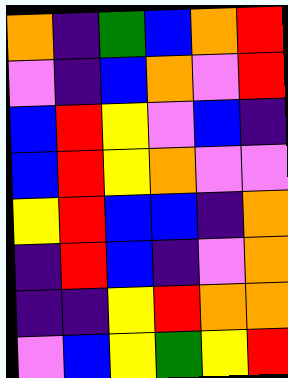[["orange", "indigo", "green", "blue", "orange", "red"], ["violet", "indigo", "blue", "orange", "violet", "red"], ["blue", "red", "yellow", "violet", "blue", "indigo"], ["blue", "red", "yellow", "orange", "violet", "violet"], ["yellow", "red", "blue", "blue", "indigo", "orange"], ["indigo", "red", "blue", "indigo", "violet", "orange"], ["indigo", "indigo", "yellow", "red", "orange", "orange"], ["violet", "blue", "yellow", "green", "yellow", "red"]]